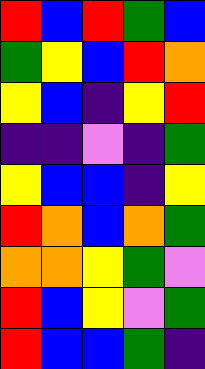[["red", "blue", "red", "green", "blue"], ["green", "yellow", "blue", "red", "orange"], ["yellow", "blue", "indigo", "yellow", "red"], ["indigo", "indigo", "violet", "indigo", "green"], ["yellow", "blue", "blue", "indigo", "yellow"], ["red", "orange", "blue", "orange", "green"], ["orange", "orange", "yellow", "green", "violet"], ["red", "blue", "yellow", "violet", "green"], ["red", "blue", "blue", "green", "indigo"]]